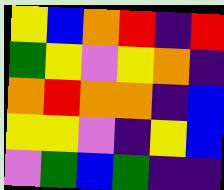[["yellow", "blue", "orange", "red", "indigo", "red"], ["green", "yellow", "violet", "yellow", "orange", "indigo"], ["orange", "red", "orange", "orange", "indigo", "blue"], ["yellow", "yellow", "violet", "indigo", "yellow", "blue"], ["violet", "green", "blue", "green", "indigo", "indigo"]]